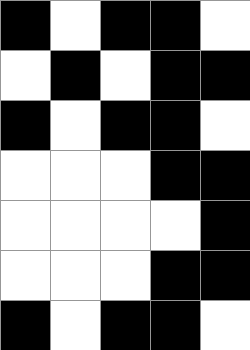[["black", "white", "black", "black", "white"], ["white", "black", "white", "black", "black"], ["black", "white", "black", "black", "white"], ["white", "white", "white", "black", "black"], ["white", "white", "white", "white", "black"], ["white", "white", "white", "black", "black"], ["black", "white", "black", "black", "white"]]